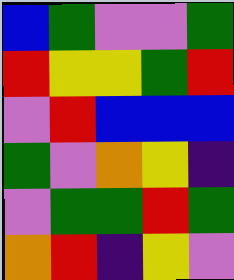[["blue", "green", "violet", "violet", "green"], ["red", "yellow", "yellow", "green", "red"], ["violet", "red", "blue", "blue", "blue"], ["green", "violet", "orange", "yellow", "indigo"], ["violet", "green", "green", "red", "green"], ["orange", "red", "indigo", "yellow", "violet"]]